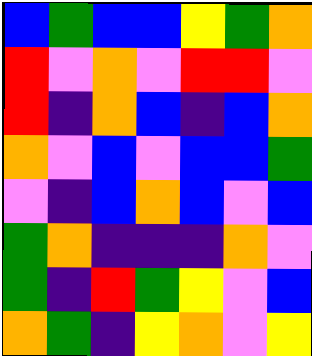[["blue", "green", "blue", "blue", "yellow", "green", "orange"], ["red", "violet", "orange", "violet", "red", "red", "violet"], ["red", "indigo", "orange", "blue", "indigo", "blue", "orange"], ["orange", "violet", "blue", "violet", "blue", "blue", "green"], ["violet", "indigo", "blue", "orange", "blue", "violet", "blue"], ["green", "orange", "indigo", "indigo", "indigo", "orange", "violet"], ["green", "indigo", "red", "green", "yellow", "violet", "blue"], ["orange", "green", "indigo", "yellow", "orange", "violet", "yellow"]]